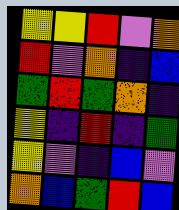[["yellow", "yellow", "red", "violet", "orange"], ["red", "violet", "orange", "indigo", "blue"], ["green", "red", "green", "orange", "indigo"], ["yellow", "indigo", "red", "indigo", "green"], ["yellow", "violet", "indigo", "blue", "violet"], ["orange", "blue", "green", "red", "blue"]]